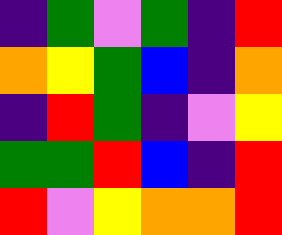[["indigo", "green", "violet", "green", "indigo", "red"], ["orange", "yellow", "green", "blue", "indigo", "orange"], ["indigo", "red", "green", "indigo", "violet", "yellow"], ["green", "green", "red", "blue", "indigo", "red"], ["red", "violet", "yellow", "orange", "orange", "red"]]